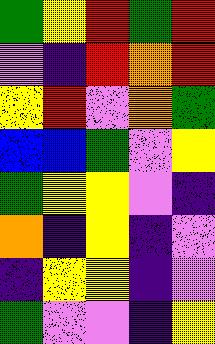[["green", "yellow", "red", "green", "red"], ["violet", "indigo", "red", "orange", "red"], ["yellow", "red", "violet", "orange", "green"], ["blue", "blue", "green", "violet", "yellow"], ["green", "yellow", "yellow", "violet", "indigo"], ["orange", "indigo", "yellow", "indigo", "violet"], ["indigo", "yellow", "yellow", "indigo", "violet"], ["green", "violet", "violet", "indigo", "yellow"]]